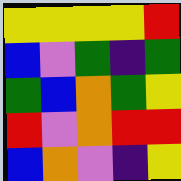[["yellow", "yellow", "yellow", "yellow", "red"], ["blue", "violet", "green", "indigo", "green"], ["green", "blue", "orange", "green", "yellow"], ["red", "violet", "orange", "red", "red"], ["blue", "orange", "violet", "indigo", "yellow"]]